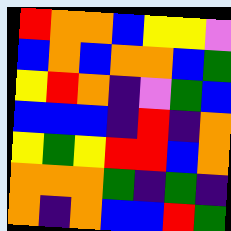[["red", "orange", "orange", "blue", "yellow", "yellow", "violet"], ["blue", "orange", "blue", "orange", "orange", "blue", "green"], ["yellow", "red", "orange", "indigo", "violet", "green", "blue"], ["blue", "blue", "blue", "indigo", "red", "indigo", "orange"], ["yellow", "green", "yellow", "red", "red", "blue", "orange"], ["orange", "orange", "orange", "green", "indigo", "green", "indigo"], ["orange", "indigo", "orange", "blue", "blue", "red", "green"]]